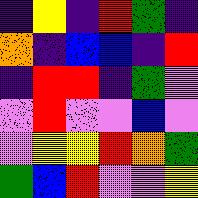[["indigo", "yellow", "indigo", "red", "green", "indigo"], ["orange", "indigo", "blue", "blue", "indigo", "red"], ["indigo", "red", "red", "indigo", "green", "violet"], ["violet", "red", "violet", "violet", "blue", "violet"], ["violet", "yellow", "yellow", "red", "orange", "green"], ["green", "blue", "red", "violet", "violet", "yellow"]]